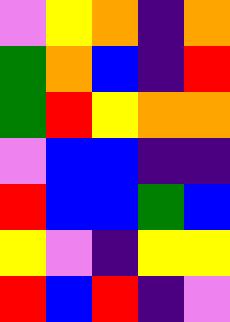[["violet", "yellow", "orange", "indigo", "orange"], ["green", "orange", "blue", "indigo", "red"], ["green", "red", "yellow", "orange", "orange"], ["violet", "blue", "blue", "indigo", "indigo"], ["red", "blue", "blue", "green", "blue"], ["yellow", "violet", "indigo", "yellow", "yellow"], ["red", "blue", "red", "indigo", "violet"]]